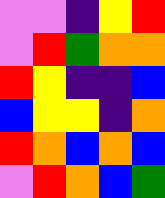[["violet", "violet", "indigo", "yellow", "red"], ["violet", "red", "green", "orange", "orange"], ["red", "yellow", "indigo", "indigo", "blue"], ["blue", "yellow", "yellow", "indigo", "orange"], ["red", "orange", "blue", "orange", "blue"], ["violet", "red", "orange", "blue", "green"]]